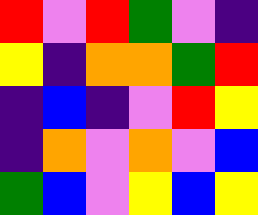[["red", "violet", "red", "green", "violet", "indigo"], ["yellow", "indigo", "orange", "orange", "green", "red"], ["indigo", "blue", "indigo", "violet", "red", "yellow"], ["indigo", "orange", "violet", "orange", "violet", "blue"], ["green", "blue", "violet", "yellow", "blue", "yellow"]]